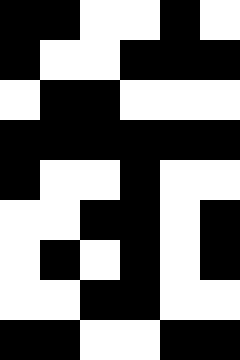[["black", "black", "white", "white", "black", "white"], ["black", "white", "white", "black", "black", "black"], ["white", "black", "black", "white", "white", "white"], ["black", "black", "black", "black", "black", "black"], ["black", "white", "white", "black", "white", "white"], ["white", "white", "black", "black", "white", "black"], ["white", "black", "white", "black", "white", "black"], ["white", "white", "black", "black", "white", "white"], ["black", "black", "white", "white", "black", "black"]]